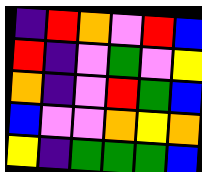[["indigo", "red", "orange", "violet", "red", "blue"], ["red", "indigo", "violet", "green", "violet", "yellow"], ["orange", "indigo", "violet", "red", "green", "blue"], ["blue", "violet", "violet", "orange", "yellow", "orange"], ["yellow", "indigo", "green", "green", "green", "blue"]]